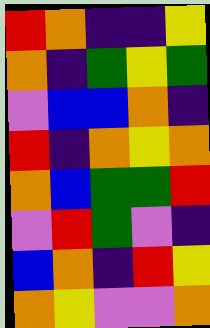[["red", "orange", "indigo", "indigo", "yellow"], ["orange", "indigo", "green", "yellow", "green"], ["violet", "blue", "blue", "orange", "indigo"], ["red", "indigo", "orange", "yellow", "orange"], ["orange", "blue", "green", "green", "red"], ["violet", "red", "green", "violet", "indigo"], ["blue", "orange", "indigo", "red", "yellow"], ["orange", "yellow", "violet", "violet", "orange"]]